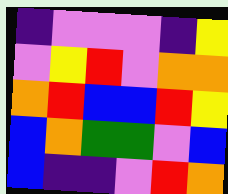[["indigo", "violet", "violet", "violet", "indigo", "yellow"], ["violet", "yellow", "red", "violet", "orange", "orange"], ["orange", "red", "blue", "blue", "red", "yellow"], ["blue", "orange", "green", "green", "violet", "blue"], ["blue", "indigo", "indigo", "violet", "red", "orange"]]